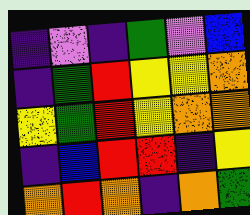[["indigo", "violet", "indigo", "green", "violet", "blue"], ["indigo", "green", "red", "yellow", "yellow", "orange"], ["yellow", "green", "red", "yellow", "orange", "orange"], ["indigo", "blue", "red", "red", "indigo", "yellow"], ["orange", "red", "orange", "indigo", "orange", "green"]]